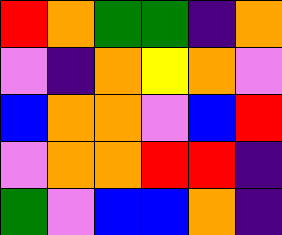[["red", "orange", "green", "green", "indigo", "orange"], ["violet", "indigo", "orange", "yellow", "orange", "violet"], ["blue", "orange", "orange", "violet", "blue", "red"], ["violet", "orange", "orange", "red", "red", "indigo"], ["green", "violet", "blue", "blue", "orange", "indigo"]]